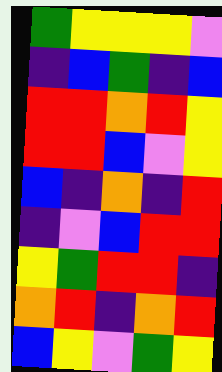[["green", "yellow", "yellow", "yellow", "violet"], ["indigo", "blue", "green", "indigo", "blue"], ["red", "red", "orange", "red", "yellow"], ["red", "red", "blue", "violet", "yellow"], ["blue", "indigo", "orange", "indigo", "red"], ["indigo", "violet", "blue", "red", "red"], ["yellow", "green", "red", "red", "indigo"], ["orange", "red", "indigo", "orange", "red"], ["blue", "yellow", "violet", "green", "yellow"]]